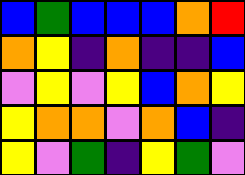[["blue", "green", "blue", "blue", "blue", "orange", "red"], ["orange", "yellow", "indigo", "orange", "indigo", "indigo", "blue"], ["violet", "yellow", "violet", "yellow", "blue", "orange", "yellow"], ["yellow", "orange", "orange", "violet", "orange", "blue", "indigo"], ["yellow", "violet", "green", "indigo", "yellow", "green", "violet"]]